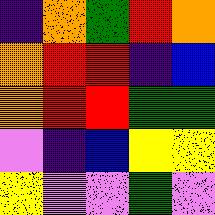[["indigo", "orange", "green", "red", "orange"], ["orange", "red", "red", "indigo", "blue"], ["orange", "red", "red", "green", "green"], ["violet", "indigo", "blue", "yellow", "yellow"], ["yellow", "violet", "violet", "green", "violet"]]